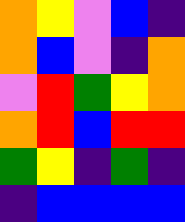[["orange", "yellow", "violet", "blue", "indigo"], ["orange", "blue", "violet", "indigo", "orange"], ["violet", "red", "green", "yellow", "orange"], ["orange", "red", "blue", "red", "red"], ["green", "yellow", "indigo", "green", "indigo"], ["indigo", "blue", "blue", "blue", "blue"]]